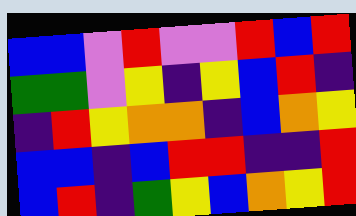[["blue", "blue", "violet", "red", "violet", "violet", "red", "blue", "red"], ["green", "green", "violet", "yellow", "indigo", "yellow", "blue", "red", "indigo"], ["indigo", "red", "yellow", "orange", "orange", "indigo", "blue", "orange", "yellow"], ["blue", "blue", "indigo", "blue", "red", "red", "indigo", "indigo", "red"], ["blue", "red", "indigo", "green", "yellow", "blue", "orange", "yellow", "red"]]